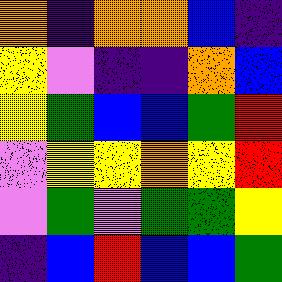[["orange", "indigo", "orange", "orange", "blue", "indigo"], ["yellow", "violet", "indigo", "indigo", "orange", "blue"], ["yellow", "green", "blue", "blue", "green", "red"], ["violet", "yellow", "yellow", "orange", "yellow", "red"], ["violet", "green", "violet", "green", "green", "yellow"], ["indigo", "blue", "red", "blue", "blue", "green"]]